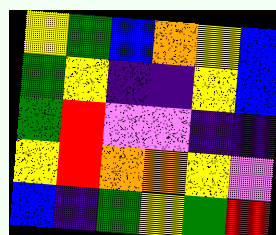[["yellow", "green", "blue", "orange", "yellow", "blue"], ["green", "yellow", "indigo", "indigo", "yellow", "blue"], ["green", "red", "violet", "violet", "indigo", "indigo"], ["yellow", "red", "orange", "orange", "yellow", "violet"], ["blue", "indigo", "green", "yellow", "green", "red"]]